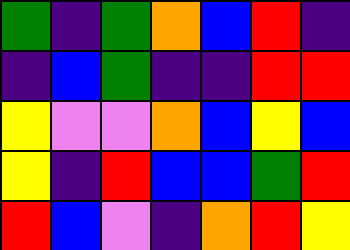[["green", "indigo", "green", "orange", "blue", "red", "indigo"], ["indigo", "blue", "green", "indigo", "indigo", "red", "red"], ["yellow", "violet", "violet", "orange", "blue", "yellow", "blue"], ["yellow", "indigo", "red", "blue", "blue", "green", "red"], ["red", "blue", "violet", "indigo", "orange", "red", "yellow"]]